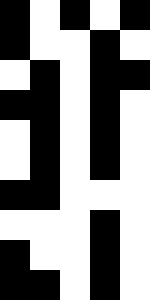[["black", "white", "black", "white", "black"], ["black", "white", "white", "black", "white"], ["white", "black", "white", "black", "black"], ["black", "black", "white", "black", "white"], ["white", "black", "white", "black", "white"], ["white", "black", "white", "black", "white"], ["black", "black", "white", "white", "white"], ["white", "white", "white", "black", "white"], ["black", "white", "white", "black", "white"], ["black", "black", "white", "black", "white"]]